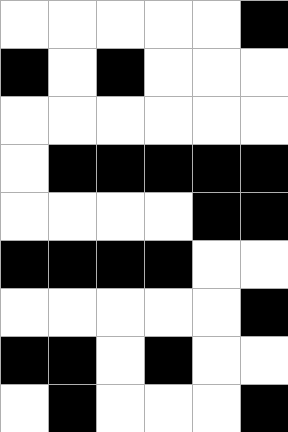[["white", "white", "white", "white", "white", "black"], ["black", "white", "black", "white", "white", "white"], ["white", "white", "white", "white", "white", "white"], ["white", "black", "black", "black", "black", "black"], ["white", "white", "white", "white", "black", "black"], ["black", "black", "black", "black", "white", "white"], ["white", "white", "white", "white", "white", "black"], ["black", "black", "white", "black", "white", "white"], ["white", "black", "white", "white", "white", "black"]]